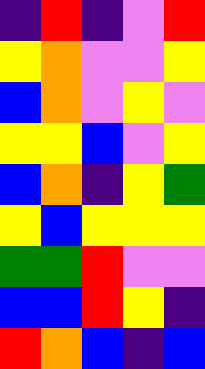[["indigo", "red", "indigo", "violet", "red"], ["yellow", "orange", "violet", "violet", "yellow"], ["blue", "orange", "violet", "yellow", "violet"], ["yellow", "yellow", "blue", "violet", "yellow"], ["blue", "orange", "indigo", "yellow", "green"], ["yellow", "blue", "yellow", "yellow", "yellow"], ["green", "green", "red", "violet", "violet"], ["blue", "blue", "red", "yellow", "indigo"], ["red", "orange", "blue", "indigo", "blue"]]